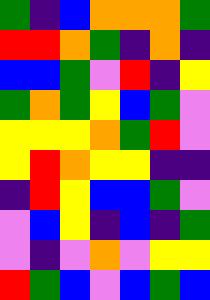[["green", "indigo", "blue", "orange", "orange", "orange", "green"], ["red", "red", "orange", "green", "indigo", "orange", "indigo"], ["blue", "blue", "green", "violet", "red", "indigo", "yellow"], ["green", "orange", "green", "yellow", "blue", "green", "violet"], ["yellow", "yellow", "yellow", "orange", "green", "red", "violet"], ["yellow", "red", "orange", "yellow", "yellow", "indigo", "indigo"], ["indigo", "red", "yellow", "blue", "blue", "green", "violet"], ["violet", "blue", "yellow", "indigo", "blue", "indigo", "green"], ["violet", "indigo", "violet", "orange", "violet", "yellow", "yellow"], ["red", "green", "blue", "violet", "blue", "green", "blue"]]